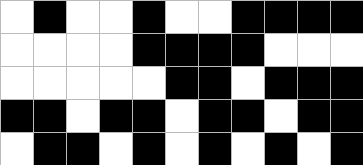[["white", "black", "white", "white", "black", "white", "white", "black", "black", "black", "black"], ["white", "white", "white", "white", "black", "black", "black", "black", "white", "white", "white"], ["white", "white", "white", "white", "white", "black", "black", "white", "black", "black", "black"], ["black", "black", "white", "black", "black", "white", "black", "black", "white", "black", "black"], ["white", "black", "black", "white", "black", "white", "black", "white", "black", "white", "black"]]